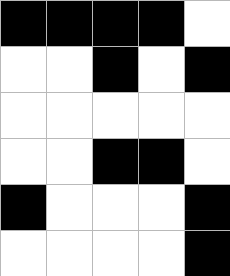[["black", "black", "black", "black", "white"], ["white", "white", "black", "white", "black"], ["white", "white", "white", "white", "white"], ["white", "white", "black", "black", "white"], ["black", "white", "white", "white", "black"], ["white", "white", "white", "white", "black"]]